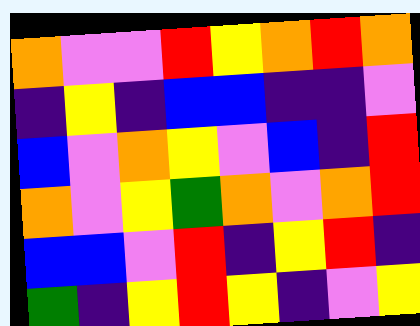[["orange", "violet", "violet", "red", "yellow", "orange", "red", "orange"], ["indigo", "yellow", "indigo", "blue", "blue", "indigo", "indigo", "violet"], ["blue", "violet", "orange", "yellow", "violet", "blue", "indigo", "red"], ["orange", "violet", "yellow", "green", "orange", "violet", "orange", "red"], ["blue", "blue", "violet", "red", "indigo", "yellow", "red", "indigo"], ["green", "indigo", "yellow", "red", "yellow", "indigo", "violet", "yellow"]]